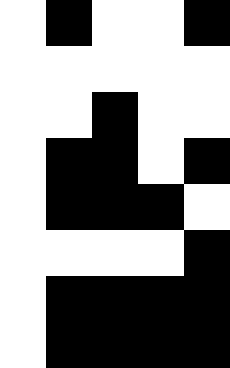[["white", "black", "white", "white", "black"], ["white", "white", "white", "white", "white"], ["white", "white", "black", "white", "white"], ["white", "black", "black", "white", "black"], ["white", "black", "black", "black", "white"], ["white", "white", "white", "white", "black"], ["white", "black", "black", "black", "black"], ["white", "black", "black", "black", "black"]]